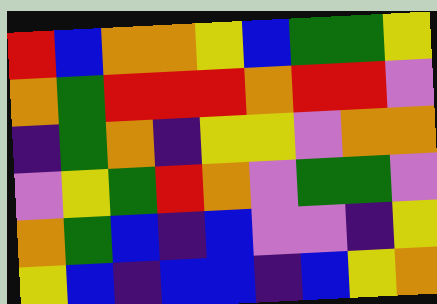[["red", "blue", "orange", "orange", "yellow", "blue", "green", "green", "yellow"], ["orange", "green", "red", "red", "red", "orange", "red", "red", "violet"], ["indigo", "green", "orange", "indigo", "yellow", "yellow", "violet", "orange", "orange"], ["violet", "yellow", "green", "red", "orange", "violet", "green", "green", "violet"], ["orange", "green", "blue", "indigo", "blue", "violet", "violet", "indigo", "yellow"], ["yellow", "blue", "indigo", "blue", "blue", "indigo", "blue", "yellow", "orange"]]